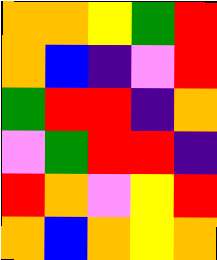[["orange", "orange", "yellow", "green", "red"], ["orange", "blue", "indigo", "violet", "red"], ["green", "red", "red", "indigo", "orange"], ["violet", "green", "red", "red", "indigo"], ["red", "orange", "violet", "yellow", "red"], ["orange", "blue", "orange", "yellow", "orange"]]